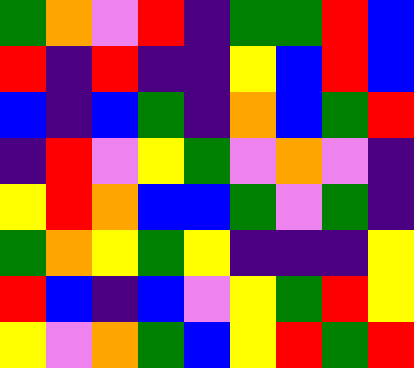[["green", "orange", "violet", "red", "indigo", "green", "green", "red", "blue"], ["red", "indigo", "red", "indigo", "indigo", "yellow", "blue", "red", "blue"], ["blue", "indigo", "blue", "green", "indigo", "orange", "blue", "green", "red"], ["indigo", "red", "violet", "yellow", "green", "violet", "orange", "violet", "indigo"], ["yellow", "red", "orange", "blue", "blue", "green", "violet", "green", "indigo"], ["green", "orange", "yellow", "green", "yellow", "indigo", "indigo", "indigo", "yellow"], ["red", "blue", "indigo", "blue", "violet", "yellow", "green", "red", "yellow"], ["yellow", "violet", "orange", "green", "blue", "yellow", "red", "green", "red"]]